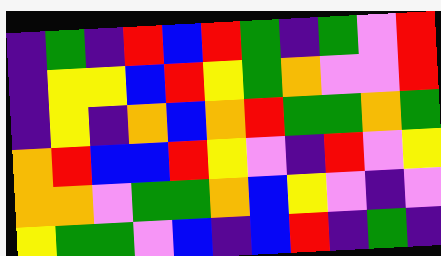[["indigo", "green", "indigo", "red", "blue", "red", "green", "indigo", "green", "violet", "red"], ["indigo", "yellow", "yellow", "blue", "red", "yellow", "green", "orange", "violet", "violet", "red"], ["indigo", "yellow", "indigo", "orange", "blue", "orange", "red", "green", "green", "orange", "green"], ["orange", "red", "blue", "blue", "red", "yellow", "violet", "indigo", "red", "violet", "yellow"], ["orange", "orange", "violet", "green", "green", "orange", "blue", "yellow", "violet", "indigo", "violet"], ["yellow", "green", "green", "violet", "blue", "indigo", "blue", "red", "indigo", "green", "indigo"]]